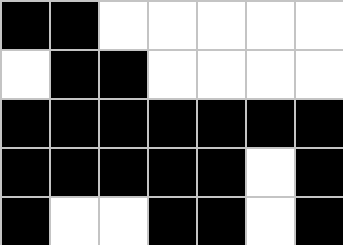[["black", "black", "white", "white", "white", "white", "white"], ["white", "black", "black", "white", "white", "white", "white"], ["black", "black", "black", "black", "black", "black", "black"], ["black", "black", "black", "black", "black", "white", "black"], ["black", "white", "white", "black", "black", "white", "black"]]